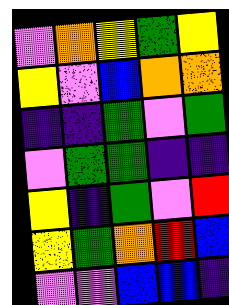[["violet", "orange", "yellow", "green", "yellow"], ["yellow", "violet", "blue", "orange", "orange"], ["indigo", "indigo", "green", "violet", "green"], ["violet", "green", "green", "indigo", "indigo"], ["yellow", "indigo", "green", "violet", "red"], ["yellow", "green", "orange", "red", "blue"], ["violet", "violet", "blue", "blue", "indigo"]]